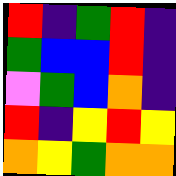[["red", "indigo", "green", "red", "indigo"], ["green", "blue", "blue", "red", "indigo"], ["violet", "green", "blue", "orange", "indigo"], ["red", "indigo", "yellow", "red", "yellow"], ["orange", "yellow", "green", "orange", "orange"]]